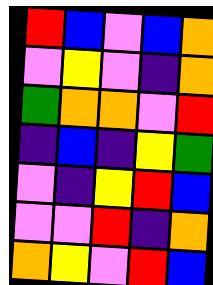[["red", "blue", "violet", "blue", "orange"], ["violet", "yellow", "violet", "indigo", "orange"], ["green", "orange", "orange", "violet", "red"], ["indigo", "blue", "indigo", "yellow", "green"], ["violet", "indigo", "yellow", "red", "blue"], ["violet", "violet", "red", "indigo", "orange"], ["orange", "yellow", "violet", "red", "blue"]]